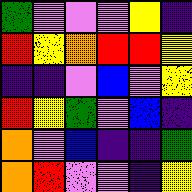[["green", "violet", "violet", "violet", "yellow", "indigo"], ["red", "yellow", "orange", "red", "red", "yellow"], ["indigo", "indigo", "violet", "blue", "violet", "yellow"], ["red", "yellow", "green", "violet", "blue", "indigo"], ["orange", "violet", "blue", "indigo", "indigo", "green"], ["orange", "red", "violet", "violet", "indigo", "yellow"]]